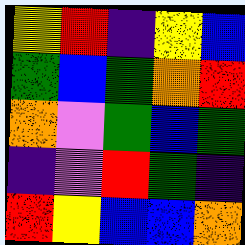[["yellow", "red", "indigo", "yellow", "blue"], ["green", "blue", "green", "orange", "red"], ["orange", "violet", "green", "blue", "green"], ["indigo", "violet", "red", "green", "indigo"], ["red", "yellow", "blue", "blue", "orange"]]